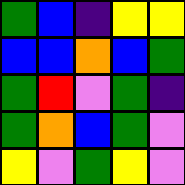[["green", "blue", "indigo", "yellow", "yellow"], ["blue", "blue", "orange", "blue", "green"], ["green", "red", "violet", "green", "indigo"], ["green", "orange", "blue", "green", "violet"], ["yellow", "violet", "green", "yellow", "violet"]]